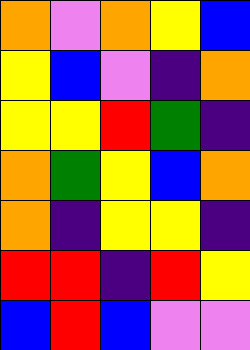[["orange", "violet", "orange", "yellow", "blue"], ["yellow", "blue", "violet", "indigo", "orange"], ["yellow", "yellow", "red", "green", "indigo"], ["orange", "green", "yellow", "blue", "orange"], ["orange", "indigo", "yellow", "yellow", "indigo"], ["red", "red", "indigo", "red", "yellow"], ["blue", "red", "blue", "violet", "violet"]]